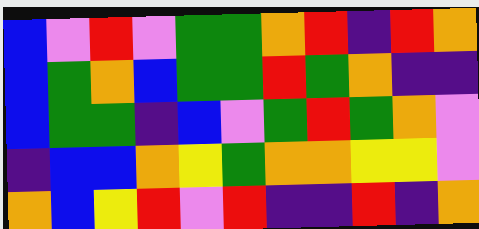[["blue", "violet", "red", "violet", "green", "green", "orange", "red", "indigo", "red", "orange"], ["blue", "green", "orange", "blue", "green", "green", "red", "green", "orange", "indigo", "indigo"], ["blue", "green", "green", "indigo", "blue", "violet", "green", "red", "green", "orange", "violet"], ["indigo", "blue", "blue", "orange", "yellow", "green", "orange", "orange", "yellow", "yellow", "violet"], ["orange", "blue", "yellow", "red", "violet", "red", "indigo", "indigo", "red", "indigo", "orange"]]